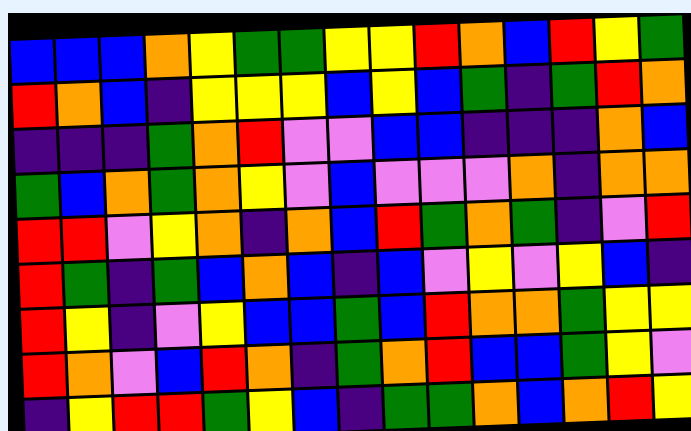[["blue", "blue", "blue", "orange", "yellow", "green", "green", "yellow", "yellow", "red", "orange", "blue", "red", "yellow", "green"], ["red", "orange", "blue", "indigo", "yellow", "yellow", "yellow", "blue", "yellow", "blue", "green", "indigo", "green", "red", "orange"], ["indigo", "indigo", "indigo", "green", "orange", "red", "violet", "violet", "blue", "blue", "indigo", "indigo", "indigo", "orange", "blue"], ["green", "blue", "orange", "green", "orange", "yellow", "violet", "blue", "violet", "violet", "violet", "orange", "indigo", "orange", "orange"], ["red", "red", "violet", "yellow", "orange", "indigo", "orange", "blue", "red", "green", "orange", "green", "indigo", "violet", "red"], ["red", "green", "indigo", "green", "blue", "orange", "blue", "indigo", "blue", "violet", "yellow", "violet", "yellow", "blue", "indigo"], ["red", "yellow", "indigo", "violet", "yellow", "blue", "blue", "green", "blue", "red", "orange", "orange", "green", "yellow", "yellow"], ["red", "orange", "violet", "blue", "red", "orange", "indigo", "green", "orange", "red", "blue", "blue", "green", "yellow", "violet"], ["indigo", "yellow", "red", "red", "green", "yellow", "blue", "indigo", "green", "green", "orange", "blue", "orange", "red", "yellow"]]